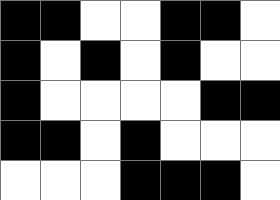[["black", "black", "white", "white", "black", "black", "white"], ["black", "white", "black", "white", "black", "white", "white"], ["black", "white", "white", "white", "white", "black", "black"], ["black", "black", "white", "black", "white", "white", "white"], ["white", "white", "white", "black", "black", "black", "white"]]